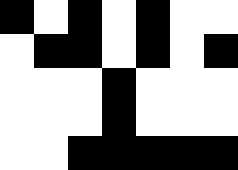[["black", "white", "black", "white", "black", "white", "white"], ["white", "black", "black", "white", "black", "white", "black"], ["white", "white", "white", "black", "white", "white", "white"], ["white", "white", "white", "black", "white", "white", "white"], ["white", "white", "black", "black", "black", "black", "black"]]